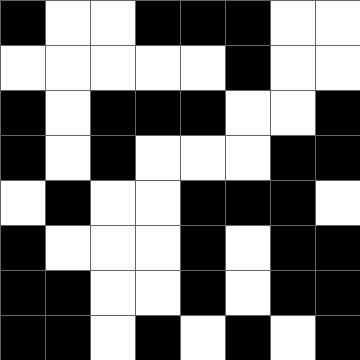[["black", "white", "white", "black", "black", "black", "white", "white"], ["white", "white", "white", "white", "white", "black", "white", "white"], ["black", "white", "black", "black", "black", "white", "white", "black"], ["black", "white", "black", "white", "white", "white", "black", "black"], ["white", "black", "white", "white", "black", "black", "black", "white"], ["black", "white", "white", "white", "black", "white", "black", "black"], ["black", "black", "white", "white", "black", "white", "black", "black"], ["black", "black", "white", "black", "white", "black", "white", "black"]]